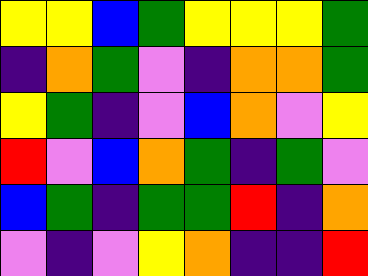[["yellow", "yellow", "blue", "green", "yellow", "yellow", "yellow", "green"], ["indigo", "orange", "green", "violet", "indigo", "orange", "orange", "green"], ["yellow", "green", "indigo", "violet", "blue", "orange", "violet", "yellow"], ["red", "violet", "blue", "orange", "green", "indigo", "green", "violet"], ["blue", "green", "indigo", "green", "green", "red", "indigo", "orange"], ["violet", "indigo", "violet", "yellow", "orange", "indigo", "indigo", "red"]]